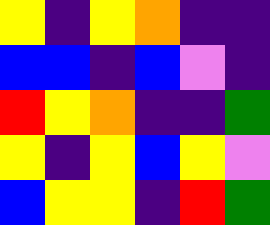[["yellow", "indigo", "yellow", "orange", "indigo", "indigo"], ["blue", "blue", "indigo", "blue", "violet", "indigo"], ["red", "yellow", "orange", "indigo", "indigo", "green"], ["yellow", "indigo", "yellow", "blue", "yellow", "violet"], ["blue", "yellow", "yellow", "indigo", "red", "green"]]